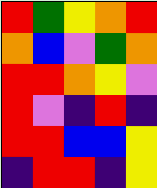[["red", "green", "yellow", "orange", "red"], ["orange", "blue", "violet", "green", "orange"], ["red", "red", "orange", "yellow", "violet"], ["red", "violet", "indigo", "red", "indigo"], ["red", "red", "blue", "blue", "yellow"], ["indigo", "red", "red", "indigo", "yellow"]]